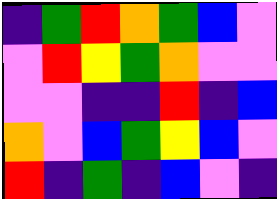[["indigo", "green", "red", "orange", "green", "blue", "violet"], ["violet", "red", "yellow", "green", "orange", "violet", "violet"], ["violet", "violet", "indigo", "indigo", "red", "indigo", "blue"], ["orange", "violet", "blue", "green", "yellow", "blue", "violet"], ["red", "indigo", "green", "indigo", "blue", "violet", "indigo"]]